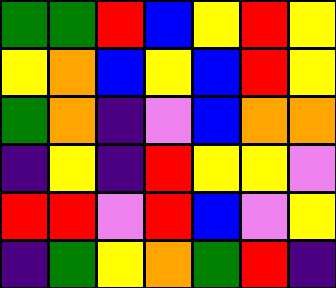[["green", "green", "red", "blue", "yellow", "red", "yellow"], ["yellow", "orange", "blue", "yellow", "blue", "red", "yellow"], ["green", "orange", "indigo", "violet", "blue", "orange", "orange"], ["indigo", "yellow", "indigo", "red", "yellow", "yellow", "violet"], ["red", "red", "violet", "red", "blue", "violet", "yellow"], ["indigo", "green", "yellow", "orange", "green", "red", "indigo"]]